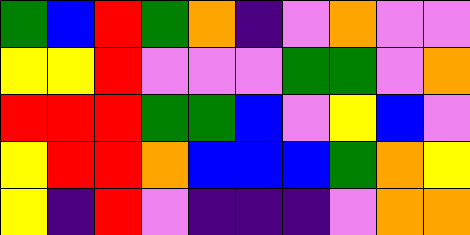[["green", "blue", "red", "green", "orange", "indigo", "violet", "orange", "violet", "violet"], ["yellow", "yellow", "red", "violet", "violet", "violet", "green", "green", "violet", "orange"], ["red", "red", "red", "green", "green", "blue", "violet", "yellow", "blue", "violet"], ["yellow", "red", "red", "orange", "blue", "blue", "blue", "green", "orange", "yellow"], ["yellow", "indigo", "red", "violet", "indigo", "indigo", "indigo", "violet", "orange", "orange"]]